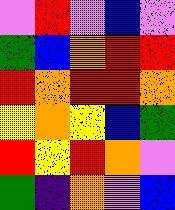[["violet", "red", "violet", "blue", "violet"], ["green", "blue", "orange", "red", "red"], ["red", "orange", "red", "red", "orange"], ["yellow", "orange", "yellow", "blue", "green"], ["red", "yellow", "red", "orange", "violet"], ["green", "indigo", "orange", "violet", "blue"]]